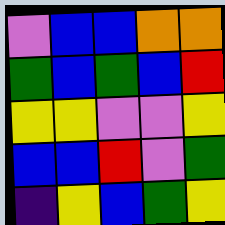[["violet", "blue", "blue", "orange", "orange"], ["green", "blue", "green", "blue", "red"], ["yellow", "yellow", "violet", "violet", "yellow"], ["blue", "blue", "red", "violet", "green"], ["indigo", "yellow", "blue", "green", "yellow"]]